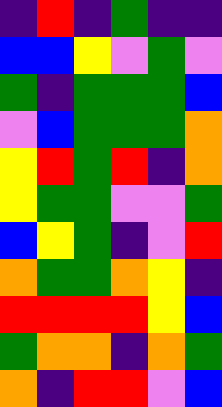[["indigo", "red", "indigo", "green", "indigo", "indigo"], ["blue", "blue", "yellow", "violet", "green", "violet"], ["green", "indigo", "green", "green", "green", "blue"], ["violet", "blue", "green", "green", "green", "orange"], ["yellow", "red", "green", "red", "indigo", "orange"], ["yellow", "green", "green", "violet", "violet", "green"], ["blue", "yellow", "green", "indigo", "violet", "red"], ["orange", "green", "green", "orange", "yellow", "indigo"], ["red", "red", "red", "red", "yellow", "blue"], ["green", "orange", "orange", "indigo", "orange", "green"], ["orange", "indigo", "red", "red", "violet", "blue"]]